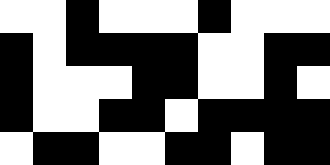[["white", "white", "black", "white", "white", "white", "black", "white", "white", "white"], ["black", "white", "black", "black", "black", "black", "white", "white", "black", "black"], ["black", "white", "white", "white", "black", "black", "white", "white", "black", "white"], ["black", "white", "white", "black", "black", "white", "black", "black", "black", "black"], ["white", "black", "black", "white", "white", "black", "black", "white", "black", "black"]]